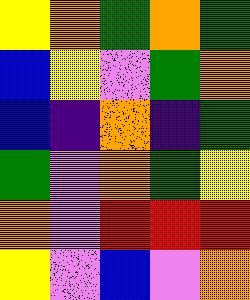[["yellow", "orange", "green", "orange", "green"], ["blue", "yellow", "violet", "green", "orange"], ["blue", "indigo", "orange", "indigo", "green"], ["green", "violet", "orange", "green", "yellow"], ["orange", "violet", "red", "red", "red"], ["yellow", "violet", "blue", "violet", "orange"]]